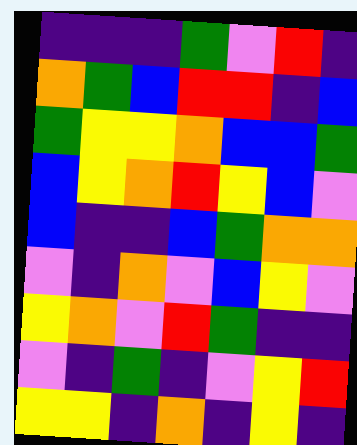[["indigo", "indigo", "indigo", "green", "violet", "red", "indigo"], ["orange", "green", "blue", "red", "red", "indigo", "blue"], ["green", "yellow", "yellow", "orange", "blue", "blue", "green"], ["blue", "yellow", "orange", "red", "yellow", "blue", "violet"], ["blue", "indigo", "indigo", "blue", "green", "orange", "orange"], ["violet", "indigo", "orange", "violet", "blue", "yellow", "violet"], ["yellow", "orange", "violet", "red", "green", "indigo", "indigo"], ["violet", "indigo", "green", "indigo", "violet", "yellow", "red"], ["yellow", "yellow", "indigo", "orange", "indigo", "yellow", "indigo"]]